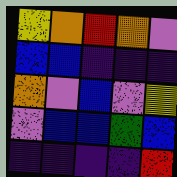[["yellow", "orange", "red", "orange", "violet"], ["blue", "blue", "indigo", "indigo", "indigo"], ["orange", "violet", "blue", "violet", "yellow"], ["violet", "blue", "blue", "green", "blue"], ["indigo", "indigo", "indigo", "indigo", "red"]]